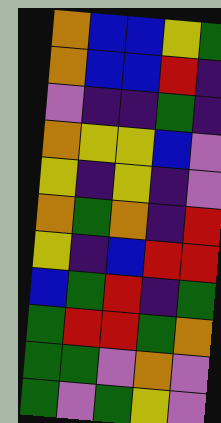[["orange", "blue", "blue", "yellow", "green"], ["orange", "blue", "blue", "red", "indigo"], ["violet", "indigo", "indigo", "green", "indigo"], ["orange", "yellow", "yellow", "blue", "violet"], ["yellow", "indigo", "yellow", "indigo", "violet"], ["orange", "green", "orange", "indigo", "red"], ["yellow", "indigo", "blue", "red", "red"], ["blue", "green", "red", "indigo", "green"], ["green", "red", "red", "green", "orange"], ["green", "green", "violet", "orange", "violet"], ["green", "violet", "green", "yellow", "violet"]]